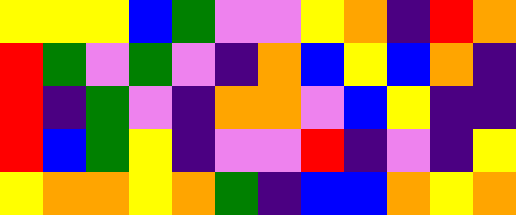[["yellow", "yellow", "yellow", "blue", "green", "violet", "violet", "yellow", "orange", "indigo", "red", "orange"], ["red", "green", "violet", "green", "violet", "indigo", "orange", "blue", "yellow", "blue", "orange", "indigo"], ["red", "indigo", "green", "violet", "indigo", "orange", "orange", "violet", "blue", "yellow", "indigo", "indigo"], ["red", "blue", "green", "yellow", "indigo", "violet", "violet", "red", "indigo", "violet", "indigo", "yellow"], ["yellow", "orange", "orange", "yellow", "orange", "green", "indigo", "blue", "blue", "orange", "yellow", "orange"]]